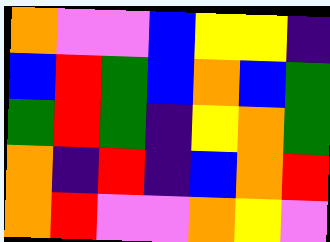[["orange", "violet", "violet", "blue", "yellow", "yellow", "indigo"], ["blue", "red", "green", "blue", "orange", "blue", "green"], ["green", "red", "green", "indigo", "yellow", "orange", "green"], ["orange", "indigo", "red", "indigo", "blue", "orange", "red"], ["orange", "red", "violet", "violet", "orange", "yellow", "violet"]]